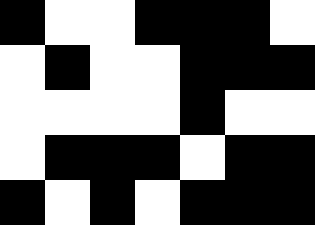[["black", "white", "white", "black", "black", "black", "white"], ["white", "black", "white", "white", "black", "black", "black"], ["white", "white", "white", "white", "black", "white", "white"], ["white", "black", "black", "black", "white", "black", "black"], ["black", "white", "black", "white", "black", "black", "black"]]